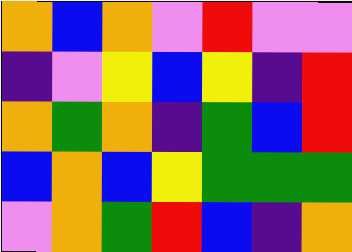[["orange", "blue", "orange", "violet", "red", "violet", "violet"], ["indigo", "violet", "yellow", "blue", "yellow", "indigo", "red"], ["orange", "green", "orange", "indigo", "green", "blue", "red"], ["blue", "orange", "blue", "yellow", "green", "green", "green"], ["violet", "orange", "green", "red", "blue", "indigo", "orange"]]